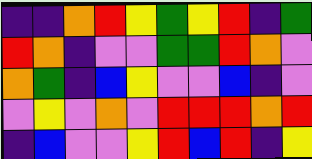[["indigo", "indigo", "orange", "red", "yellow", "green", "yellow", "red", "indigo", "green"], ["red", "orange", "indigo", "violet", "violet", "green", "green", "red", "orange", "violet"], ["orange", "green", "indigo", "blue", "yellow", "violet", "violet", "blue", "indigo", "violet"], ["violet", "yellow", "violet", "orange", "violet", "red", "red", "red", "orange", "red"], ["indigo", "blue", "violet", "violet", "yellow", "red", "blue", "red", "indigo", "yellow"]]